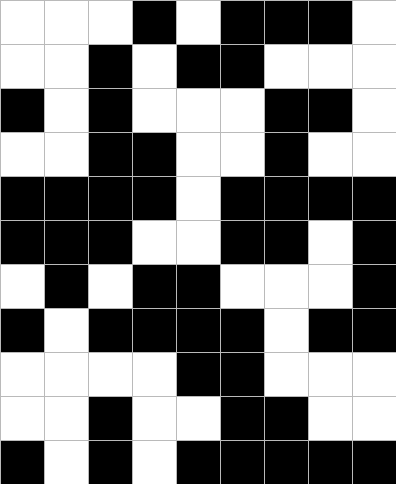[["white", "white", "white", "black", "white", "black", "black", "black", "white"], ["white", "white", "black", "white", "black", "black", "white", "white", "white"], ["black", "white", "black", "white", "white", "white", "black", "black", "white"], ["white", "white", "black", "black", "white", "white", "black", "white", "white"], ["black", "black", "black", "black", "white", "black", "black", "black", "black"], ["black", "black", "black", "white", "white", "black", "black", "white", "black"], ["white", "black", "white", "black", "black", "white", "white", "white", "black"], ["black", "white", "black", "black", "black", "black", "white", "black", "black"], ["white", "white", "white", "white", "black", "black", "white", "white", "white"], ["white", "white", "black", "white", "white", "black", "black", "white", "white"], ["black", "white", "black", "white", "black", "black", "black", "black", "black"]]